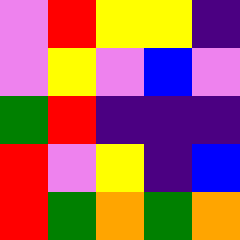[["violet", "red", "yellow", "yellow", "indigo"], ["violet", "yellow", "violet", "blue", "violet"], ["green", "red", "indigo", "indigo", "indigo"], ["red", "violet", "yellow", "indigo", "blue"], ["red", "green", "orange", "green", "orange"]]